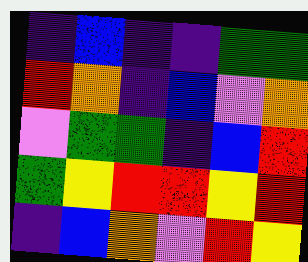[["indigo", "blue", "indigo", "indigo", "green", "green"], ["red", "orange", "indigo", "blue", "violet", "orange"], ["violet", "green", "green", "indigo", "blue", "red"], ["green", "yellow", "red", "red", "yellow", "red"], ["indigo", "blue", "orange", "violet", "red", "yellow"]]